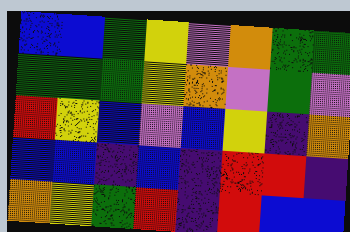[["blue", "blue", "green", "yellow", "violet", "orange", "green", "green"], ["green", "green", "green", "yellow", "orange", "violet", "green", "violet"], ["red", "yellow", "blue", "violet", "blue", "yellow", "indigo", "orange"], ["blue", "blue", "indigo", "blue", "indigo", "red", "red", "indigo"], ["orange", "yellow", "green", "red", "indigo", "red", "blue", "blue"]]